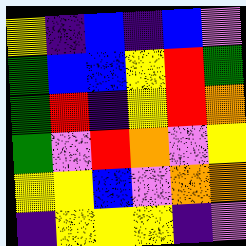[["yellow", "indigo", "blue", "indigo", "blue", "violet"], ["green", "blue", "blue", "yellow", "red", "green"], ["green", "red", "indigo", "yellow", "red", "orange"], ["green", "violet", "red", "orange", "violet", "yellow"], ["yellow", "yellow", "blue", "violet", "orange", "orange"], ["indigo", "yellow", "yellow", "yellow", "indigo", "violet"]]